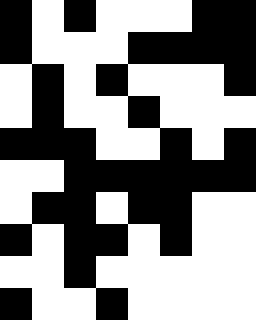[["black", "white", "black", "white", "white", "white", "black", "black"], ["black", "white", "white", "white", "black", "black", "black", "black"], ["white", "black", "white", "black", "white", "white", "white", "black"], ["white", "black", "white", "white", "black", "white", "white", "white"], ["black", "black", "black", "white", "white", "black", "white", "black"], ["white", "white", "black", "black", "black", "black", "black", "black"], ["white", "black", "black", "white", "black", "black", "white", "white"], ["black", "white", "black", "black", "white", "black", "white", "white"], ["white", "white", "black", "white", "white", "white", "white", "white"], ["black", "white", "white", "black", "white", "white", "white", "white"]]